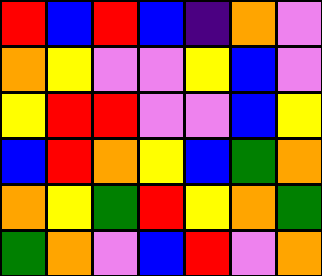[["red", "blue", "red", "blue", "indigo", "orange", "violet"], ["orange", "yellow", "violet", "violet", "yellow", "blue", "violet"], ["yellow", "red", "red", "violet", "violet", "blue", "yellow"], ["blue", "red", "orange", "yellow", "blue", "green", "orange"], ["orange", "yellow", "green", "red", "yellow", "orange", "green"], ["green", "orange", "violet", "blue", "red", "violet", "orange"]]